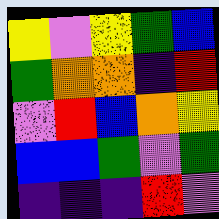[["yellow", "violet", "yellow", "green", "blue"], ["green", "orange", "orange", "indigo", "red"], ["violet", "red", "blue", "orange", "yellow"], ["blue", "blue", "green", "violet", "green"], ["indigo", "indigo", "indigo", "red", "violet"]]